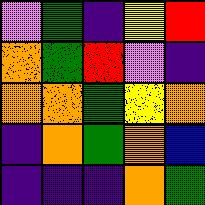[["violet", "green", "indigo", "yellow", "red"], ["orange", "green", "red", "violet", "indigo"], ["orange", "orange", "green", "yellow", "orange"], ["indigo", "orange", "green", "orange", "blue"], ["indigo", "indigo", "indigo", "orange", "green"]]